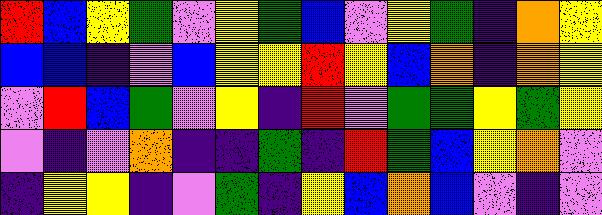[["red", "blue", "yellow", "green", "violet", "yellow", "green", "blue", "violet", "yellow", "green", "indigo", "orange", "yellow"], ["blue", "blue", "indigo", "violet", "blue", "yellow", "yellow", "red", "yellow", "blue", "orange", "indigo", "orange", "yellow"], ["violet", "red", "blue", "green", "violet", "yellow", "indigo", "red", "violet", "green", "green", "yellow", "green", "yellow"], ["violet", "indigo", "violet", "orange", "indigo", "indigo", "green", "indigo", "red", "green", "blue", "yellow", "orange", "violet"], ["indigo", "yellow", "yellow", "indigo", "violet", "green", "indigo", "yellow", "blue", "orange", "blue", "violet", "indigo", "violet"]]